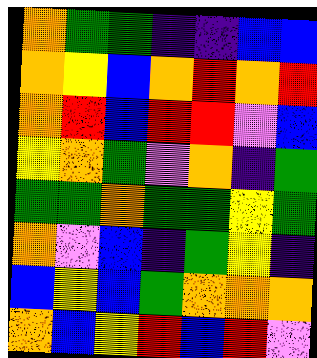[["orange", "green", "green", "indigo", "indigo", "blue", "blue"], ["orange", "yellow", "blue", "orange", "red", "orange", "red"], ["orange", "red", "blue", "red", "red", "violet", "blue"], ["yellow", "orange", "green", "violet", "orange", "indigo", "green"], ["green", "green", "orange", "green", "green", "yellow", "green"], ["orange", "violet", "blue", "indigo", "green", "yellow", "indigo"], ["blue", "yellow", "blue", "green", "orange", "orange", "orange"], ["orange", "blue", "yellow", "red", "blue", "red", "violet"]]